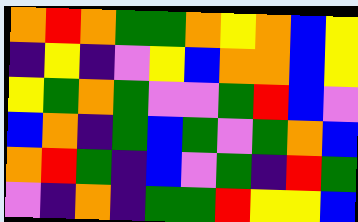[["orange", "red", "orange", "green", "green", "orange", "yellow", "orange", "blue", "yellow"], ["indigo", "yellow", "indigo", "violet", "yellow", "blue", "orange", "orange", "blue", "yellow"], ["yellow", "green", "orange", "green", "violet", "violet", "green", "red", "blue", "violet"], ["blue", "orange", "indigo", "green", "blue", "green", "violet", "green", "orange", "blue"], ["orange", "red", "green", "indigo", "blue", "violet", "green", "indigo", "red", "green"], ["violet", "indigo", "orange", "indigo", "green", "green", "red", "yellow", "yellow", "blue"]]